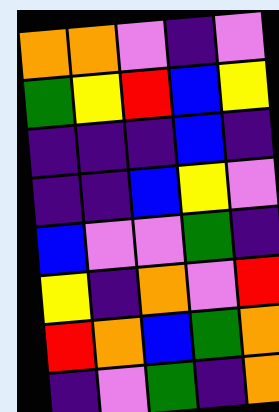[["orange", "orange", "violet", "indigo", "violet"], ["green", "yellow", "red", "blue", "yellow"], ["indigo", "indigo", "indigo", "blue", "indigo"], ["indigo", "indigo", "blue", "yellow", "violet"], ["blue", "violet", "violet", "green", "indigo"], ["yellow", "indigo", "orange", "violet", "red"], ["red", "orange", "blue", "green", "orange"], ["indigo", "violet", "green", "indigo", "orange"]]